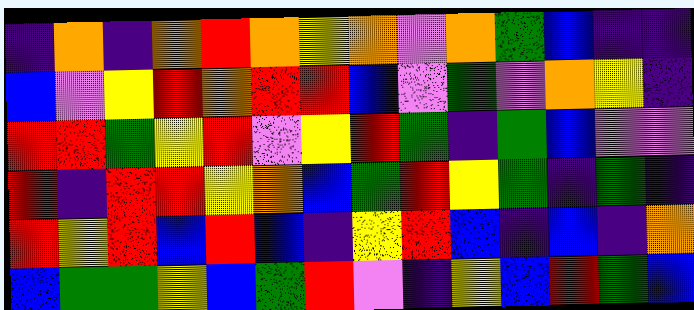[["indigo", "orange", "indigo", "orange", "red", "orange", "yellow", "orange", "violet", "orange", "green", "blue", "indigo", "indigo"], ["blue", "violet", "yellow", "red", "orange", "red", "red", "blue", "violet", "green", "violet", "orange", "yellow", "indigo"], ["red", "red", "green", "yellow", "red", "violet", "yellow", "red", "green", "indigo", "green", "blue", "violet", "violet"], ["red", "indigo", "red", "red", "yellow", "orange", "blue", "green", "red", "yellow", "green", "indigo", "green", "indigo"], ["red", "yellow", "red", "blue", "red", "blue", "indigo", "yellow", "red", "blue", "indigo", "blue", "indigo", "orange"], ["blue", "green", "green", "yellow", "blue", "green", "red", "violet", "indigo", "yellow", "blue", "red", "green", "blue"]]